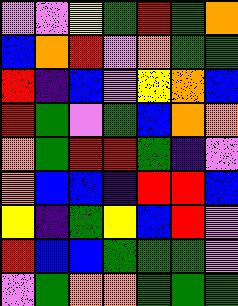[["violet", "violet", "yellow", "green", "red", "green", "orange"], ["blue", "orange", "red", "violet", "orange", "green", "green"], ["red", "indigo", "blue", "violet", "yellow", "orange", "blue"], ["red", "green", "violet", "green", "blue", "orange", "orange"], ["orange", "green", "red", "red", "green", "indigo", "violet"], ["orange", "blue", "blue", "indigo", "red", "red", "blue"], ["yellow", "indigo", "green", "yellow", "blue", "red", "violet"], ["red", "blue", "blue", "green", "green", "green", "violet"], ["violet", "green", "orange", "orange", "green", "green", "green"]]